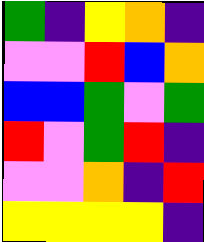[["green", "indigo", "yellow", "orange", "indigo"], ["violet", "violet", "red", "blue", "orange"], ["blue", "blue", "green", "violet", "green"], ["red", "violet", "green", "red", "indigo"], ["violet", "violet", "orange", "indigo", "red"], ["yellow", "yellow", "yellow", "yellow", "indigo"]]